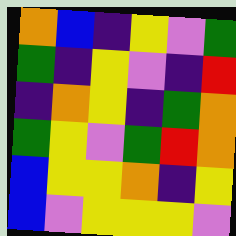[["orange", "blue", "indigo", "yellow", "violet", "green"], ["green", "indigo", "yellow", "violet", "indigo", "red"], ["indigo", "orange", "yellow", "indigo", "green", "orange"], ["green", "yellow", "violet", "green", "red", "orange"], ["blue", "yellow", "yellow", "orange", "indigo", "yellow"], ["blue", "violet", "yellow", "yellow", "yellow", "violet"]]